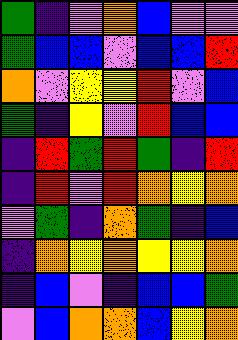[["green", "indigo", "violet", "orange", "blue", "violet", "violet"], ["green", "blue", "blue", "violet", "blue", "blue", "red"], ["orange", "violet", "yellow", "yellow", "red", "violet", "blue"], ["green", "indigo", "yellow", "violet", "red", "blue", "blue"], ["indigo", "red", "green", "red", "green", "indigo", "red"], ["indigo", "red", "violet", "red", "orange", "yellow", "orange"], ["violet", "green", "indigo", "orange", "green", "indigo", "blue"], ["indigo", "orange", "yellow", "orange", "yellow", "yellow", "orange"], ["indigo", "blue", "violet", "indigo", "blue", "blue", "green"], ["violet", "blue", "orange", "orange", "blue", "yellow", "orange"]]